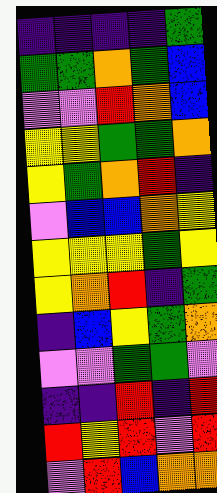[["indigo", "indigo", "indigo", "indigo", "green"], ["green", "green", "orange", "green", "blue"], ["violet", "violet", "red", "orange", "blue"], ["yellow", "yellow", "green", "green", "orange"], ["yellow", "green", "orange", "red", "indigo"], ["violet", "blue", "blue", "orange", "yellow"], ["yellow", "yellow", "yellow", "green", "yellow"], ["yellow", "orange", "red", "indigo", "green"], ["indigo", "blue", "yellow", "green", "orange"], ["violet", "violet", "green", "green", "violet"], ["indigo", "indigo", "red", "indigo", "red"], ["red", "yellow", "red", "violet", "red"], ["violet", "red", "blue", "orange", "orange"]]